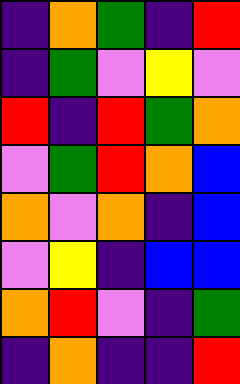[["indigo", "orange", "green", "indigo", "red"], ["indigo", "green", "violet", "yellow", "violet"], ["red", "indigo", "red", "green", "orange"], ["violet", "green", "red", "orange", "blue"], ["orange", "violet", "orange", "indigo", "blue"], ["violet", "yellow", "indigo", "blue", "blue"], ["orange", "red", "violet", "indigo", "green"], ["indigo", "orange", "indigo", "indigo", "red"]]